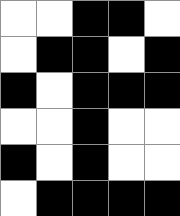[["white", "white", "black", "black", "white"], ["white", "black", "black", "white", "black"], ["black", "white", "black", "black", "black"], ["white", "white", "black", "white", "white"], ["black", "white", "black", "white", "white"], ["white", "black", "black", "black", "black"]]